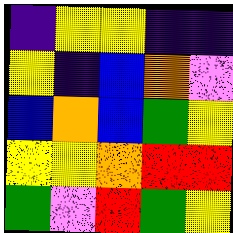[["indigo", "yellow", "yellow", "indigo", "indigo"], ["yellow", "indigo", "blue", "orange", "violet"], ["blue", "orange", "blue", "green", "yellow"], ["yellow", "yellow", "orange", "red", "red"], ["green", "violet", "red", "green", "yellow"]]